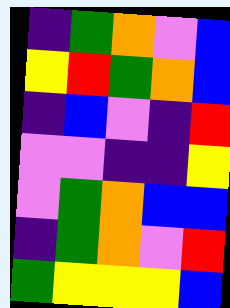[["indigo", "green", "orange", "violet", "blue"], ["yellow", "red", "green", "orange", "blue"], ["indigo", "blue", "violet", "indigo", "red"], ["violet", "violet", "indigo", "indigo", "yellow"], ["violet", "green", "orange", "blue", "blue"], ["indigo", "green", "orange", "violet", "red"], ["green", "yellow", "yellow", "yellow", "blue"]]